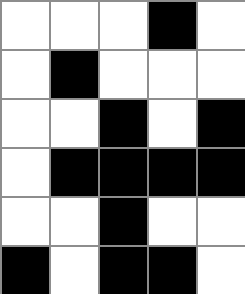[["white", "white", "white", "black", "white"], ["white", "black", "white", "white", "white"], ["white", "white", "black", "white", "black"], ["white", "black", "black", "black", "black"], ["white", "white", "black", "white", "white"], ["black", "white", "black", "black", "white"]]